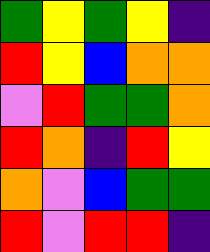[["green", "yellow", "green", "yellow", "indigo"], ["red", "yellow", "blue", "orange", "orange"], ["violet", "red", "green", "green", "orange"], ["red", "orange", "indigo", "red", "yellow"], ["orange", "violet", "blue", "green", "green"], ["red", "violet", "red", "red", "indigo"]]